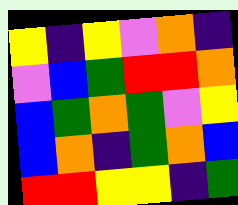[["yellow", "indigo", "yellow", "violet", "orange", "indigo"], ["violet", "blue", "green", "red", "red", "orange"], ["blue", "green", "orange", "green", "violet", "yellow"], ["blue", "orange", "indigo", "green", "orange", "blue"], ["red", "red", "yellow", "yellow", "indigo", "green"]]